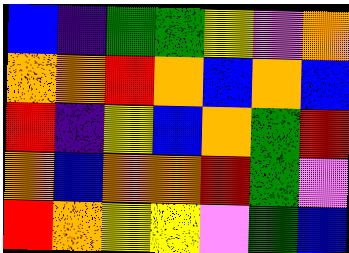[["blue", "indigo", "green", "green", "yellow", "violet", "orange"], ["orange", "orange", "red", "orange", "blue", "orange", "blue"], ["red", "indigo", "yellow", "blue", "orange", "green", "red"], ["orange", "blue", "orange", "orange", "red", "green", "violet"], ["red", "orange", "yellow", "yellow", "violet", "green", "blue"]]